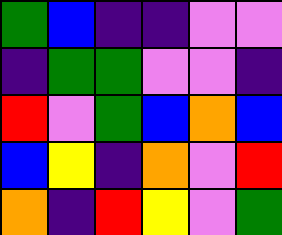[["green", "blue", "indigo", "indigo", "violet", "violet"], ["indigo", "green", "green", "violet", "violet", "indigo"], ["red", "violet", "green", "blue", "orange", "blue"], ["blue", "yellow", "indigo", "orange", "violet", "red"], ["orange", "indigo", "red", "yellow", "violet", "green"]]